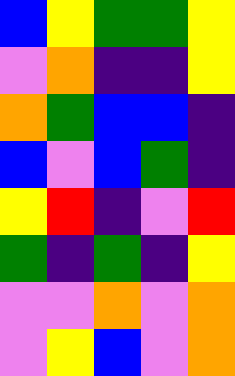[["blue", "yellow", "green", "green", "yellow"], ["violet", "orange", "indigo", "indigo", "yellow"], ["orange", "green", "blue", "blue", "indigo"], ["blue", "violet", "blue", "green", "indigo"], ["yellow", "red", "indigo", "violet", "red"], ["green", "indigo", "green", "indigo", "yellow"], ["violet", "violet", "orange", "violet", "orange"], ["violet", "yellow", "blue", "violet", "orange"]]